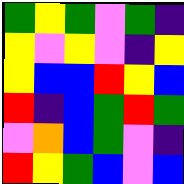[["green", "yellow", "green", "violet", "green", "indigo"], ["yellow", "violet", "yellow", "violet", "indigo", "yellow"], ["yellow", "blue", "blue", "red", "yellow", "blue"], ["red", "indigo", "blue", "green", "red", "green"], ["violet", "orange", "blue", "green", "violet", "indigo"], ["red", "yellow", "green", "blue", "violet", "blue"]]